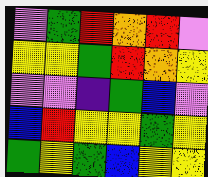[["violet", "green", "red", "orange", "red", "violet"], ["yellow", "yellow", "green", "red", "orange", "yellow"], ["violet", "violet", "indigo", "green", "blue", "violet"], ["blue", "red", "yellow", "yellow", "green", "yellow"], ["green", "yellow", "green", "blue", "yellow", "yellow"]]